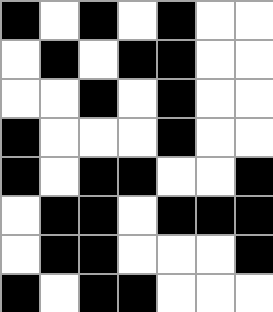[["black", "white", "black", "white", "black", "white", "white"], ["white", "black", "white", "black", "black", "white", "white"], ["white", "white", "black", "white", "black", "white", "white"], ["black", "white", "white", "white", "black", "white", "white"], ["black", "white", "black", "black", "white", "white", "black"], ["white", "black", "black", "white", "black", "black", "black"], ["white", "black", "black", "white", "white", "white", "black"], ["black", "white", "black", "black", "white", "white", "white"]]